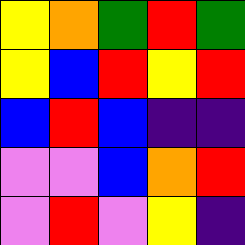[["yellow", "orange", "green", "red", "green"], ["yellow", "blue", "red", "yellow", "red"], ["blue", "red", "blue", "indigo", "indigo"], ["violet", "violet", "blue", "orange", "red"], ["violet", "red", "violet", "yellow", "indigo"]]